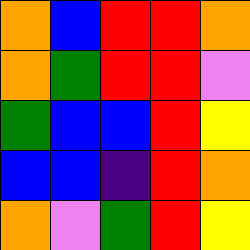[["orange", "blue", "red", "red", "orange"], ["orange", "green", "red", "red", "violet"], ["green", "blue", "blue", "red", "yellow"], ["blue", "blue", "indigo", "red", "orange"], ["orange", "violet", "green", "red", "yellow"]]